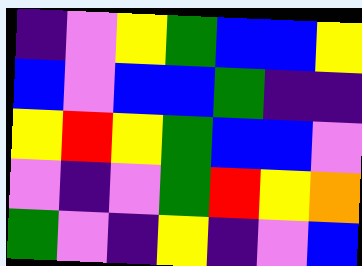[["indigo", "violet", "yellow", "green", "blue", "blue", "yellow"], ["blue", "violet", "blue", "blue", "green", "indigo", "indigo"], ["yellow", "red", "yellow", "green", "blue", "blue", "violet"], ["violet", "indigo", "violet", "green", "red", "yellow", "orange"], ["green", "violet", "indigo", "yellow", "indigo", "violet", "blue"]]